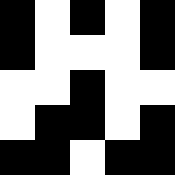[["black", "white", "black", "white", "black"], ["black", "white", "white", "white", "black"], ["white", "white", "black", "white", "white"], ["white", "black", "black", "white", "black"], ["black", "black", "white", "black", "black"]]